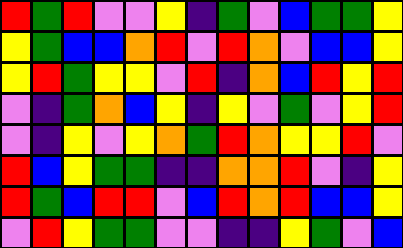[["red", "green", "red", "violet", "violet", "yellow", "indigo", "green", "violet", "blue", "green", "green", "yellow"], ["yellow", "green", "blue", "blue", "orange", "red", "violet", "red", "orange", "violet", "blue", "blue", "yellow"], ["yellow", "red", "green", "yellow", "yellow", "violet", "red", "indigo", "orange", "blue", "red", "yellow", "red"], ["violet", "indigo", "green", "orange", "blue", "yellow", "indigo", "yellow", "violet", "green", "violet", "yellow", "red"], ["violet", "indigo", "yellow", "violet", "yellow", "orange", "green", "red", "orange", "yellow", "yellow", "red", "violet"], ["red", "blue", "yellow", "green", "green", "indigo", "indigo", "orange", "orange", "red", "violet", "indigo", "yellow"], ["red", "green", "blue", "red", "red", "violet", "blue", "red", "orange", "red", "blue", "blue", "yellow"], ["violet", "red", "yellow", "green", "green", "violet", "violet", "indigo", "indigo", "yellow", "green", "violet", "blue"]]